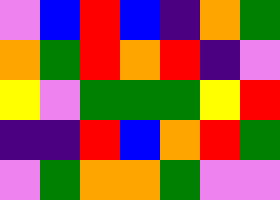[["violet", "blue", "red", "blue", "indigo", "orange", "green"], ["orange", "green", "red", "orange", "red", "indigo", "violet"], ["yellow", "violet", "green", "green", "green", "yellow", "red"], ["indigo", "indigo", "red", "blue", "orange", "red", "green"], ["violet", "green", "orange", "orange", "green", "violet", "violet"]]